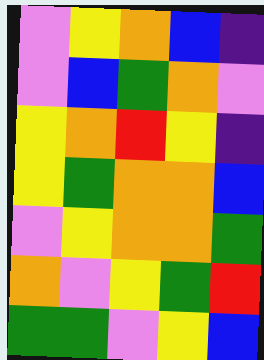[["violet", "yellow", "orange", "blue", "indigo"], ["violet", "blue", "green", "orange", "violet"], ["yellow", "orange", "red", "yellow", "indigo"], ["yellow", "green", "orange", "orange", "blue"], ["violet", "yellow", "orange", "orange", "green"], ["orange", "violet", "yellow", "green", "red"], ["green", "green", "violet", "yellow", "blue"]]